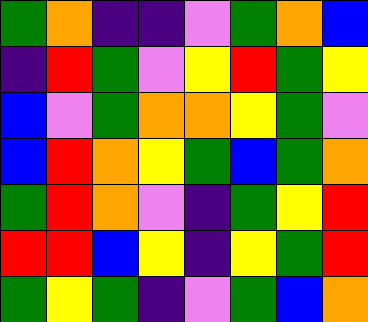[["green", "orange", "indigo", "indigo", "violet", "green", "orange", "blue"], ["indigo", "red", "green", "violet", "yellow", "red", "green", "yellow"], ["blue", "violet", "green", "orange", "orange", "yellow", "green", "violet"], ["blue", "red", "orange", "yellow", "green", "blue", "green", "orange"], ["green", "red", "orange", "violet", "indigo", "green", "yellow", "red"], ["red", "red", "blue", "yellow", "indigo", "yellow", "green", "red"], ["green", "yellow", "green", "indigo", "violet", "green", "blue", "orange"]]